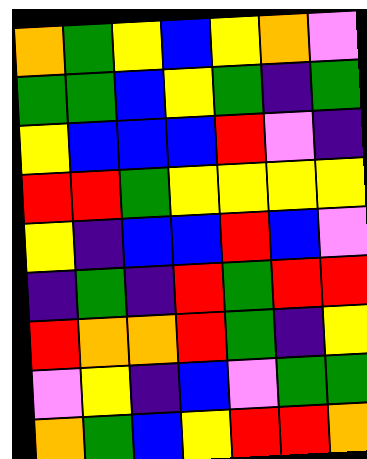[["orange", "green", "yellow", "blue", "yellow", "orange", "violet"], ["green", "green", "blue", "yellow", "green", "indigo", "green"], ["yellow", "blue", "blue", "blue", "red", "violet", "indigo"], ["red", "red", "green", "yellow", "yellow", "yellow", "yellow"], ["yellow", "indigo", "blue", "blue", "red", "blue", "violet"], ["indigo", "green", "indigo", "red", "green", "red", "red"], ["red", "orange", "orange", "red", "green", "indigo", "yellow"], ["violet", "yellow", "indigo", "blue", "violet", "green", "green"], ["orange", "green", "blue", "yellow", "red", "red", "orange"]]